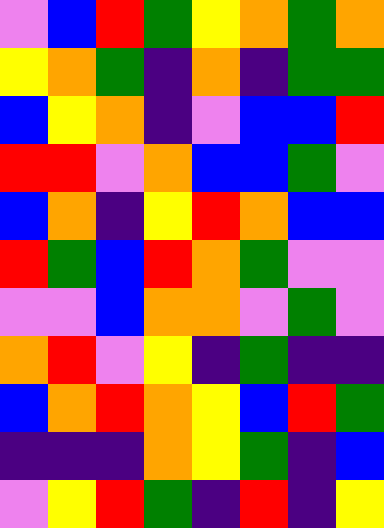[["violet", "blue", "red", "green", "yellow", "orange", "green", "orange"], ["yellow", "orange", "green", "indigo", "orange", "indigo", "green", "green"], ["blue", "yellow", "orange", "indigo", "violet", "blue", "blue", "red"], ["red", "red", "violet", "orange", "blue", "blue", "green", "violet"], ["blue", "orange", "indigo", "yellow", "red", "orange", "blue", "blue"], ["red", "green", "blue", "red", "orange", "green", "violet", "violet"], ["violet", "violet", "blue", "orange", "orange", "violet", "green", "violet"], ["orange", "red", "violet", "yellow", "indigo", "green", "indigo", "indigo"], ["blue", "orange", "red", "orange", "yellow", "blue", "red", "green"], ["indigo", "indigo", "indigo", "orange", "yellow", "green", "indigo", "blue"], ["violet", "yellow", "red", "green", "indigo", "red", "indigo", "yellow"]]